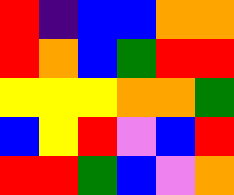[["red", "indigo", "blue", "blue", "orange", "orange"], ["red", "orange", "blue", "green", "red", "red"], ["yellow", "yellow", "yellow", "orange", "orange", "green"], ["blue", "yellow", "red", "violet", "blue", "red"], ["red", "red", "green", "blue", "violet", "orange"]]